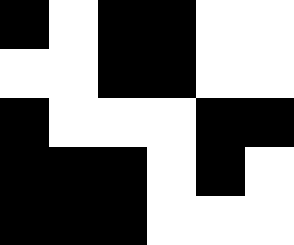[["black", "white", "black", "black", "white", "white"], ["white", "white", "black", "black", "white", "white"], ["black", "white", "white", "white", "black", "black"], ["black", "black", "black", "white", "black", "white"], ["black", "black", "black", "white", "white", "white"]]